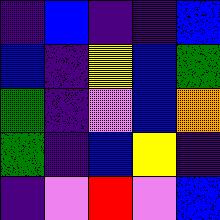[["indigo", "blue", "indigo", "indigo", "blue"], ["blue", "indigo", "yellow", "blue", "green"], ["green", "indigo", "violet", "blue", "orange"], ["green", "indigo", "blue", "yellow", "indigo"], ["indigo", "violet", "red", "violet", "blue"]]